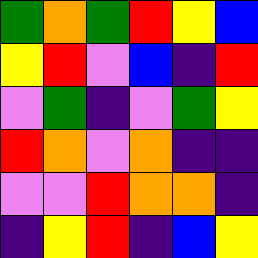[["green", "orange", "green", "red", "yellow", "blue"], ["yellow", "red", "violet", "blue", "indigo", "red"], ["violet", "green", "indigo", "violet", "green", "yellow"], ["red", "orange", "violet", "orange", "indigo", "indigo"], ["violet", "violet", "red", "orange", "orange", "indigo"], ["indigo", "yellow", "red", "indigo", "blue", "yellow"]]